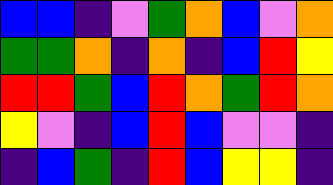[["blue", "blue", "indigo", "violet", "green", "orange", "blue", "violet", "orange"], ["green", "green", "orange", "indigo", "orange", "indigo", "blue", "red", "yellow"], ["red", "red", "green", "blue", "red", "orange", "green", "red", "orange"], ["yellow", "violet", "indigo", "blue", "red", "blue", "violet", "violet", "indigo"], ["indigo", "blue", "green", "indigo", "red", "blue", "yellow", "yellow", "indigo"]]